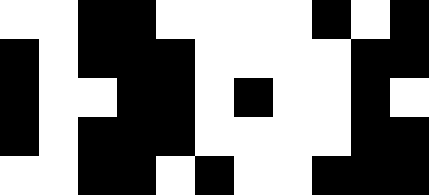[["white", "white", "black", "black", "white", "white", "white", "white", "black", "white", "black"], ["black", "white", "black", "black", "black", "white", "white", "white", "white", "black", "black"], ["black", "white", "white", "black", "black", "white", "black", "white", "white", "black", "white"], ["black", "white", "black", "black", "black", "white", "white", "white", "white", "black", "black"], ["white", "white", "black", "black", "white", "black", "white", "white", "black", "black", "black"]]